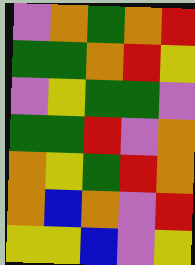[["violet", "orange", "green", "orange", "red"], ["green", "green", "orange", "red", "yellow"], ["violet", "yellow", "green", "green", "violet"], ["green", "green", "red", "violet", "orange"], ["orange", "yellow", "green", "red", "orange"], ["orange", "blue", "orange", "violet", "red"], ["yellow", "yellow", "blue", "violet", "yellow"]]